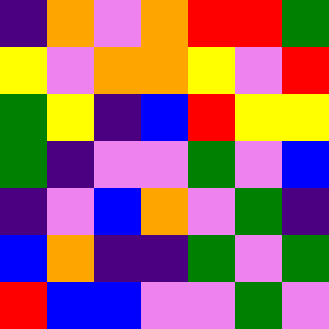[["indigo", "orange", "violet", "orange", "red", "red", "green"], ["yellow", "violet", "orange", "orange", "yellow", "violet", "red"], ["green", "yellow", "indigo", "blue", "red", "yellow", "yellow"], ["green", "indigo", "violet", "violet", "green", "violet", "blue"], ["indigo", "violet", "blue", "orange", "violet", "green", "indigo"], ["blue", "orange", "indigo", "indigo", "green", "violet", "green"], ["red", "blue", "blue", "violet", "violet", "green", "violet"]]